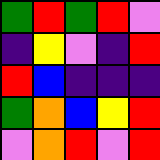[["green", "red", "green", "red", "violet"], ["indigo", "yellow", "violet", "indigo", "red"], ["red", "blue", "indigo", "indigo", "indigo"], ["green", "orange", "blue", "yellow", "red"], ["violet", "orange", "red", "violet", "red"]]